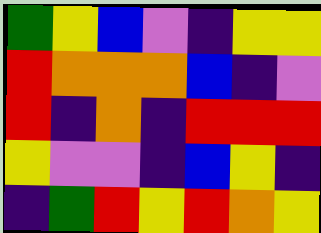[["green", "yellow", "blue", "violet", "indigo", "yellow", "yellow"], ["red", "orange", "orange", "orange", "blue", "indigo", "violet"], ["red", "indigo", "orange", "indigo", "red", "red", "red"], ["yellow", "violet", "violet", "indigo", "blue", "yellow", "indigo"], ["indigo", "green", "red", "yellow", "red", "orange", "yellow"]]